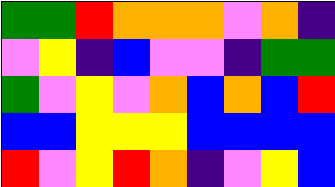[["green", "green", "red", "orange", "orange", "orange", "violet", "orange", "indigo"], ["violet", "yellow", "indigo", "blue", "violet", "violet", "indigo", "green", "green"], ["green", "violet", "yellow", "violet", "orange", "blue", "orange", "blue", "red"], ["blue", "blue", "yellow", "yellow", "yellow", "blue", "blue", "blue", "blue"], ["red", "violet", "yellow", "red", "orange", "indigo", "violet", "yellow", "blue"]]